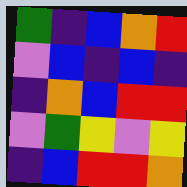[["green", "indigo", "blue", "orange", "red"], ["violet", "blue", "indigo", "blue", "indigo"], ["indigo", "orange", "blue", "red", "red"], ["violet", "green", "yellow", "violet", "yellow"], ["indigo", "blue", "red", "red", "orange"]]